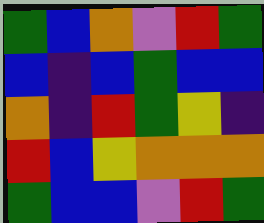[["green", "blue", "orange", "violet", "red", "green"], ["blue", "indigo", "blue", "green", "blue", "blue"], ["orange", "indigo", "red", "green", "yellow", "indigo"], ["red", "blue", "yellow", "orange", "orange", "orange"], ["green", "blue", "blue", "violet", "red", "green"]]